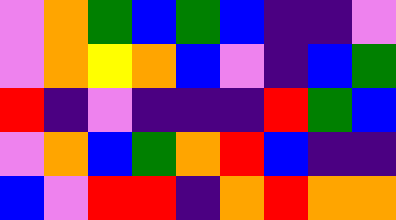[["violet", "orange", "green", "blue", "green", "blue", "indigo", "indigo", "violet"], ["violet", "orange", "yellow", "orange", "blue", "violet", "indigo", "blue", "green"], ["red", "indigo", "violet", "indigo", "indigo", "indigo", "red", "green", "blue"], ["violet", "orange", "blue", "green", "orange", "red", "blue", "indigo", "indigo"], ["blue", "violet", "red", "red", "indigo", "orange", "red", "orange", "orange"]]